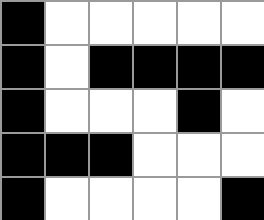[["black", "white", "white", "white", "white", "white"], ["black", "white", "black", "black", "black", "black"], ["black", "white", "white", "white", "black", "white"], ["black", "black", "black", "white", "white", "white"], ["black", "white", "white", "white", "white", "black"]]